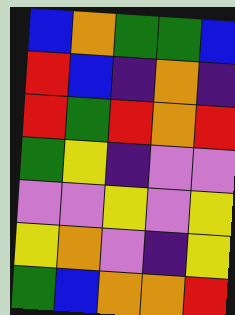[["blue", "orange", "green", "green", "blue"], ["red", "blue", "indigo", "orange", "indigo"], ["red", "green", "red", "orange", "red"], ["green", "yellow", "indigo", "violet", "violet"], ["violet", "violet", "yellow", "violet", "yellow"], ["yellow", "orange", "violet", "indigo", "yellow"], ["green", "blue", "orange", "orange", "red"]]